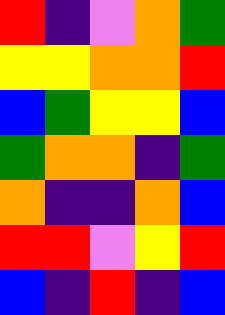[["red", "indigo", "violet", "orange", "green"], ["yellow", "yellow", "orange", "orange", "red"], ["blue", "green", "yellow", "yellow", "blue"], ["green", "orange", "orange", "indigo", "green"], ["orange", "indigo", "indigo", "orange", "blue"], ["red", "red", "violet", "yellow", "red"], ["blue", "indigo", "red", "indigo", "blue"]]